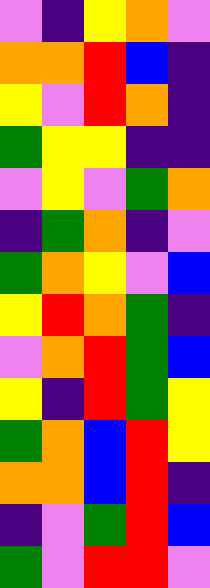[["violet", "indigo", "yellow", "orange", "violet"], ["orange", "orange", "red", "blue", "indigo"], ["yellow", "violet", "red", "orange", "indigo"], ["green", "yellow", "yellow", "indigo", "indigo"], ["violet", "yellow", "violet", "green", "orange"], ["indigo", "green", "orange", "indigo", "violet"], ["green", "orange", "yellow", "violet", "blue"], ["yellow", "red", "orange", "green", "indigo"], ["violet", "orange", "red", "green", "blue"], ["yellow", "indigo", "red", "green", "yellow"], ["green", "orange", "blue", "red", "yellow"], ["orange", "orange", "blue", "red", "indigo"], ["indigo", "violet", "green", "red", "blue"], ["green", "violet", "red", "red", "violet"]]